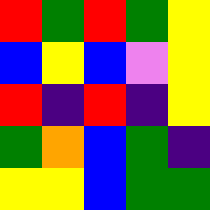[["red", "green", "red", "green", "yellow"], ["blue", "yellow", "blue", "violet", "yellow"], ["red", "indigo", "red", "indigo", "yellow"], ["green", "orange", "blue", "green", "indigo"], ["yellow", "yellow", "blue", "green", "green"]]